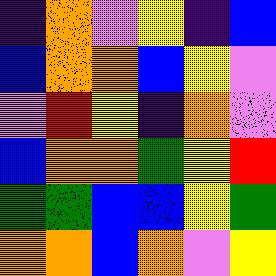[["indigo", "orange", "violet", "yellow", "indigo", "blue"], ["blue", "orange", "orange", "blue", "yellow", "violet"], ["violet", "red", "yellow", "indigo", "orange", "violet"], ["blue", "orange", "orange", "green", "yellow", "red"], ["green", "green", "blue", "blue", "yellow", "green"], ["orange", "orange", "blue", "orange", "violet", "yellow"]]